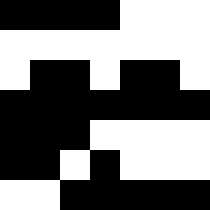[["black", "black", "black", "black", "white", "white", "white"], ["white", "white", "white", "white", "white", "white", "white"], ["white", "black", "black", "white", "black", "black", "white"], ["black", "black", "black", "black", "black", "black", "black"], ["black", "black", "black", "white", "white", "white", "white"], ["black", "black", "white", "black", "white", "white", "white"], ["white", "white", "black", "black", "black", "black", "black"]]